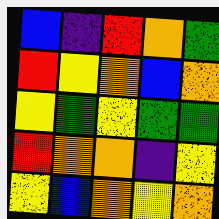[["blue", "indigo", "red", "orange", "green"], ["red", "yellow", "orange", "blue", "orange"], ["yellow", "green", "yellow", "green", "green"], ["red", "orange", "orange", "indigo", "yellow"], ["yellow", "blue", "orange", "yellow", "orange"]]